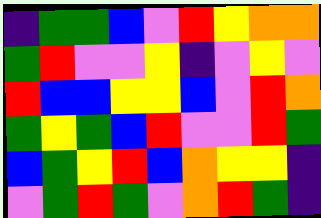[["indigo", "green", "green", "blue", "violet", "red", "yellow", "orange", "orange"], ["green", "red", "violet", "violet", "yellow", "indigo", "violet", "yellow", "violet"], ["red", "blue", "blue", "yellow", "yellow", "blue", "violet", "red", "orange"], ["green", "yellow", "green", "blue", "red", "violet", "violet", "red", "green"], ["blue", "green", "yellow", "red", "blue", "orange", "yellow", "yellow", "indigo"], ["violet", "green", "red", "green", "violet", "orange", "red", "green", "indigo"]]